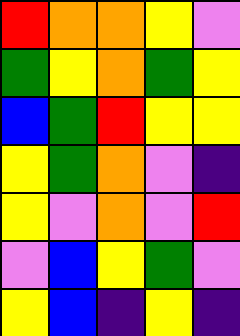[["red", "orange", "orange", "yellow", "violet"], ["green", "yellow", "orange", "green", "yellow"], ["blue", "green", "red", "yellow", "yellow"], ["yellow", "green", "orange", "violet", "indigo"], ["yellow", "violet", "orange", "violet", "red"], ["violet", "blue", "yellow", "green", "violet"], ["yellow", "blue", "indigo", "yellow", "indigo"]]